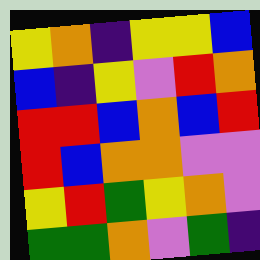[["yellow", "orange", "indigo", "yellow", "yellow", "blue"], ["blue", "indigo", "yellow", "violet", "red", "orange"], ["red", "red", "blue", "orange", "blue", "red"], ["red", "blue", "orange", "orange", "violet", "violet"], ["yellow", "red", "green", "yellow", "orange", "violet"], ["green", "green", "orange", "violet", "green", "indigo"]]